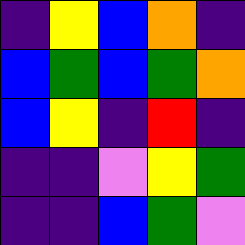[["indigo", "yellow", "blue", "orange", "indigo"], ["blue", "green", "blue", "green", "orange"], ["blue", "yellow", "indigo", "red", "indigo"], ["indigo", "indigo", "violet", "yellow", "green"], ["indigo", "indigo", "blue", "green", "violet"]]